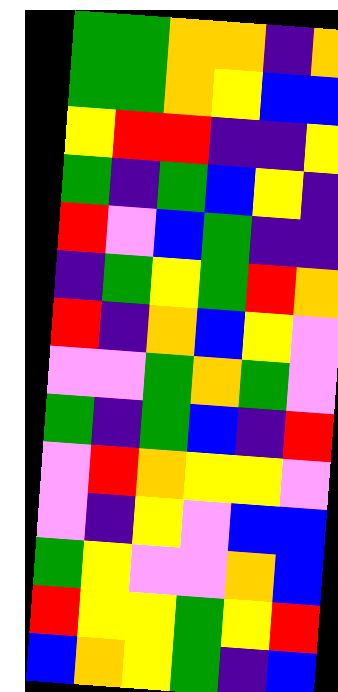[["green", "green", "orange", "orange", "indigo", "orange"], ["green", "green", "orange", "yellow", "blue", "blue"], ["yellow", "red", "red", "indigo", "indigo", "yellow"], ["green", "indigo", "green", "blue", "yellow", "indigo"], ["red", "violet", "blue", "green", "indigo", "indigo"], ["indigo", "green", "yellow", "green", "red", "orange"], ["red", "indigo", "orange", "blue", "yellow", "violet"], ["violet", "violet", "green", "orange", "green", "violet"], ["green", "indigo", "green", "blue", "indigo", "red"], ["violet", "red", "orange", "yellow", "yellow", "violet"], ["violet", "indigo", "yellow", "violet", "blue", "blue"], ["green", "yellow", "violet", "violet", "orange", "blue"], ["red", "yellow", "yellow", "green", "yellow", "red"], ["blue", "orange", "yellow", "green", "indigo", "blue"]]